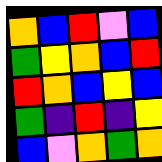[["orange", "blue", "red", "violet", "blue"], ["green", "yellow", "orange", "blue", "red"], ["red", "orange", "blue", "yellow", "blue"], ["green", "indigo", "red", "indigo", "yellow"], ["blue", "violet", "orange", "green", "orange"]]